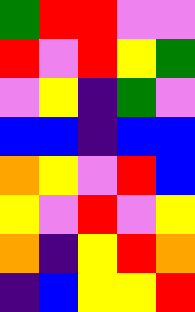[["green", "red", "red", "violet", "violet"], ["red", "violet", "red", "yellow", "green"], ["violet", "yellow", "indigo", "green", "violet"], ["blue", "blue", "indigo", "blue", "blue"], ["orange", "yellow", "violet", "red", "blue"], ["yellow", "violet", "red", "violet", "yellow"], ["orange", "indigo", "yellow", "red", "orange"], ["indigo", "blue", "yellow", "yellow", "red"]]